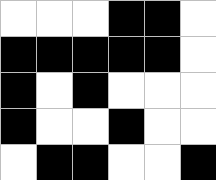[["white", "white", "white", "black", "black", "white"], ["black", "black", "black", "black", "black", "white"], ["black", "white", "black", "white", "white", "white"], ["black", "white", "white", "black", "white", "white"], ["white", "black", "black", "white", "white", "black"]]